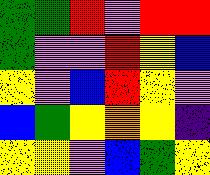[["green", "green", "red", "violet", "red", "red"], ["green", "violet", "violet", "red", "yellow", "blue"], ["yellow", "violet", "blue", "red", "yellow", "violet"], ["blue", "green", "yellow", "orange", "yellow", "indigo"], ["yellow", "yellow", "violet", "blue", "green", "yellow"]]